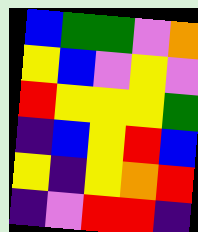[["blue", "green", "green", "violet", "orange"], ["yellow", "blue", "violet", "yellow", "violet"], ["red", "yellow", "yellow", "yellow", "green"], ["indigo", "blue", "yellow", "red", "blue"], ["yellow", "indigo", "yellow", "orange", "red"], ["indigo", "violet", "red", "red", "indigo"]]